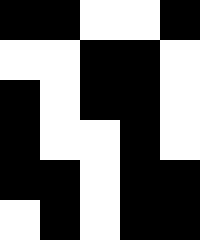[["black", "black", "white", "white", "black"], ["white", "white", "black", "black", "white"], ["black", "white", "black", "black", "white"], ["black", "white", "white", "black", "white"], ["black", "black", "white", "black", "black"], ["white", "black", "white", "black", "black"]]